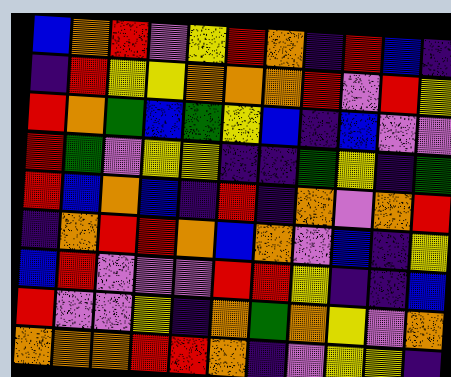[["blue", "orange", "red", "violet", "yellow", "red", "orange", "indigo", "red", "blue", "indigo"], ["indigo", "red", "yellow", "yellow", "orange", "orange", "orange", "red", "violet", "red", "yellow"], ["red", "orange", "green", "blue", "green", "yellow", "blue", "indigo", "blue", "violet", "violet"], ["red", "green", "violet", "yellow", "yellow", "indigo", "indigo", "green", "yellow", "indigo", "green"], ["red", "blue", "orange", "blue", "indigo", "red", "indigo", "orange", "violet", "orange", "red"], ["indigo", "orange", "red", "red", "orange", "blue", "orange", "violet", "blue", "indigo", "yellow"], ["blue", "red", "violet", "violet", "violet", "red", "red", "yellow", "indigo", "indigo", "blue"], ["red", "violet", "violet", "yellow", "indigo", "orange", "green", "orange", "yellow", "violet", "orange"], ["orange", "orange", "orange", "red", "red", "orange", "indigo", "violet", "yellow", "yellow", "indigo"]]